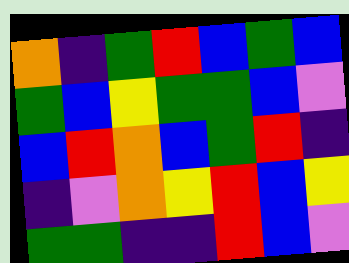[["orange", "indigo", "green", "red", "blue", "green", "blue"], ["green", "blue", "yellow", "green", "green", "blue", "violet"], ["blue", "red", "orange", "blue", "green", "red", "indigo"], ["indigo", "violet", "orange", "yellow", "red", "blue", "yellow"], ["green", "green", "indigo", "indigo", "red", "blue", "violet"]]